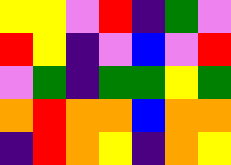[["yellow", "yellow", "violet", "red", "indigo", "green", "violet"], ["red", "yellow", "indigo", "violet", "blue", "violet", "red"], ["violet", "green", "indigo", "green", "green", "yellow", "green"], ["orange", "red", "orange", "orange", "blue", "orange", "orange"], ["indigo", "red", "orange", "yellow", "indigo", "orange", "yellow"]]